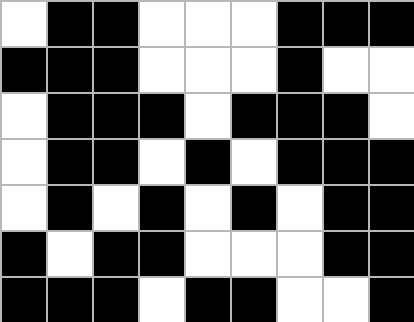[["white", "black", "black", "white", "white", "white", "black", "black", "black"], ["black", "black", "black", "white", "white", "white", "black", "white", "white"], ["white", "black", "black", "black", "white", "black", "black", "black", "white"], ["white", "black", "black", "white", "black", "white", "black", "black", "black"], ["white", "black", "white", "black", "white", "black", "white", "black", "black"], ["black", "white", "black", "black", "white", "white", "white", "black", "black"], ["black", "black", "black", "white", "black", "black", "white", "white", "black"]]